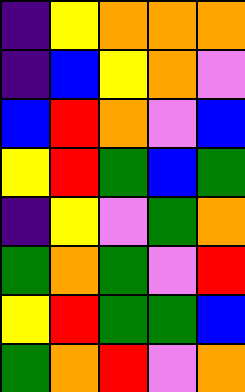[["indigo", "yellow", "orange", "orange", "orange"], ["indigo", "blue", "yellow", "orange", "violet"], ["blue", "red", "orange", "violet", "blue"], ["yellow", "red", "green", "blue", "green"], ["indigo", "yellow", "violet", "green", "orange"], ["green", "orange", "green", "violet", "red"], ["yellow", "red", "green", "green", "blue"], ["green", "orange", "red", "violet", "orange"]]